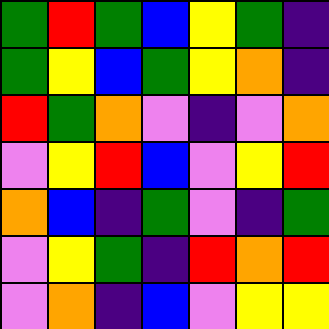[["green", "red", "green", "blue", "yellow", "green", "indigo"], ["green", "yellow", "blue", "green", "yellow", "orange", "indigo"], ["red", "green", "orange", "violet", "indigo", "violet", "orange"], ["violet", "yellow", "red", "blue", "violet", "yellow", "red"], ["orange", "blue", "indigo", "green", "violet", "indigo", "green"], ["violet", "yellow", "green", "indigo", "red", "orange", "red"], ["violet", "orange", "indigo", "blue", "violet", "yellow", "yellow"]]